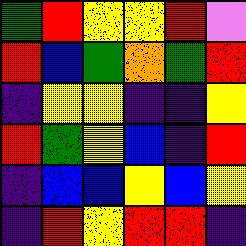[["green", "red", "yellow", "yellow", "red", "violet"], ["red", "blue", "green", "orange", "green", "red"], ["indigo", "yellow", "yellow", "indigo", "indigo", "yellow"], ["red", "green", "yellow", "blue", "indigo", "red"], ["indigo", "blue", "blue", "yellow", "blue", "yellow"], ["indigo", "red", "yellow", "red", "red", "indigo"]]